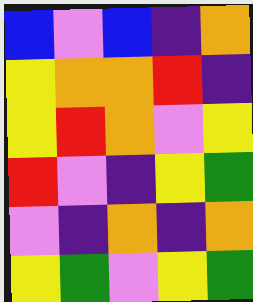[["blue", "violet", "blue", "indigo", "orange"], ["yellow", "orange", "orange", "red", "indigo"], ["yellow", "red", "orange", "violet", "yellow"], ["red", "violet", "indigo", "yellow", "green"], ["violet", "indigo", "orange", "indigo", "orange"], ["yellow", "green", "violet", "yellow", "green"]]